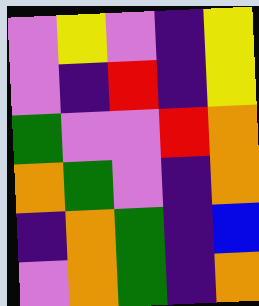[["violet", "yellow", "violet", "indigo", "yellow"], ["violet", "indigo", "red", "indigo", "yellow"], ["green", "violet", "violet", "red", "orange"], ["orange", "green", "violet", "indigo", "orange"], ["indigo", "orange", "green", "indigo", "blue"], ["violet", "orange", "green", "indigo", "orange"]]